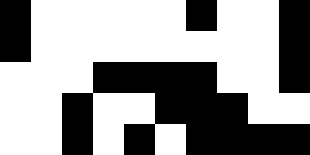[["black", "white", "white", "white", "white", "white", "black", "white", "white", "black"], ["black", "white", "white", "white", "white", "white", "white", "white", "white", "black"], ["white", "white", "white", "black", "black", "black", "black", "white", "white", "black"], ["white", "white", "black", "white", "white", "black", "black", "black", "white", "white"], ["white", "white", "black", "white", "black", "white", "black", "black", "black", "black"]]